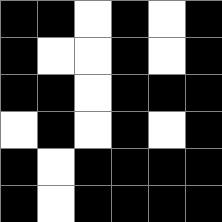[["black", "black", "white", "black", "white", "black"], ["black", "white", "white", "black", "white", "black"], ["black", "black", "white", "black", "black", "black"], ["white", "black", "white", "black", "white", "black"], ["black", "white", "black", "black", "black", "black"], ["black", "white", "black", "black", "black", "black"]]